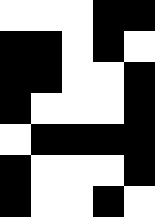[["white", "white", "white", "black", "black"], ["black", "black", "white", "black", "white"], ["black", "black", "white", "white", "black"], ["black", "white", "white", "white", "black"], ["white", "black", "black", "black", "black"], ["black", "white", "white", "white", "black"], ["black", "white", "white", "black", "white"]]